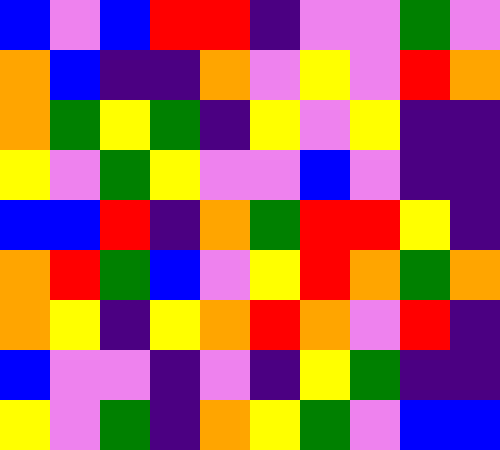[["blue", "violet", "blue", "red", "red", "indigo", "violet", "violet", "green", "violet"], ["orange", "blue", "indigo", "indigo", "orange", "violet", "yellow", "violet", "red", "orange"], ["orange", "green", "yellow", "green", "indigo", "yellow", "violet", "yellow", "indigo", "indigo"], ["yellow", "violet", "green", "yellow", "violet", "violet", "blue", "violet", "indigo", "indigo"], ["blue", "blue", "red", "indigo", "orange", "green", "red", "red", "yellow", "indigo"], ["orange", "red", "green", "blue", "violet", "yellow", "red", "orange", "green", "orange"], ["orange", "yellow", "indigo", "yellow", "orange", "red", "orange", "violet", "red", "indigo"], ["blue", "violet", "violet", "indigo", "violet", "indigo", "yellow", "green", "indigo", "indigo"], ["yellow", "violet", "green", "indigo", "orange", "yellow", "green", "violet", "blue", "blue"]]